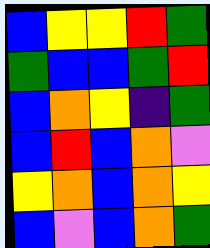[["blue", "yellow", "yellow", "red", "green"], ["green", "blue", "blue", "green", "red"], ["blue", "orange", "yellow", "indigo", "green"], ["blue", "red", "blue", "orange", "violet"], ["yellow", "orange", "blue", "orange", "yellow"], ["blue", "violet", "blue", "orange", "green"]]